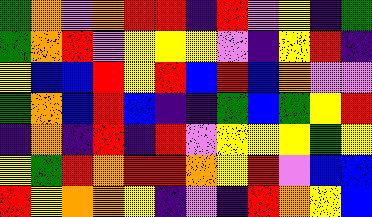[["green", "orange", "violet", "orange", "red", "red", "indigo", "red", "violet", "yellow", "indigo", "green"], ["green", "orange", "red", "violet", "yellow", "yellow", "yellow", "violet", "indigo", "yellow", "red", "indigo"], ["yellow", "blue", "blue", "red", "yellow", "red", "blue", "red", "blue", "orange", "violet", "violet"], ["green", "orange", "blue", "red", "blue", "indigo", "indigo", "green", "blue", "green", "yellow", "red"], ["indigo", "orange", "indigo", "red", "indigo", "red", "violet", "yellow", "yellow", "yellow", "green", "yellow"], ["yellow", "green", "red", "orange", "red", "red", "orange", "yellow", "red", "violet", "blue", "blue"], ["red", "yellow", "orange", "orange", "yellow", "indigo", "violet", "indigo", "red", "orange", "yellow", "blue"]]